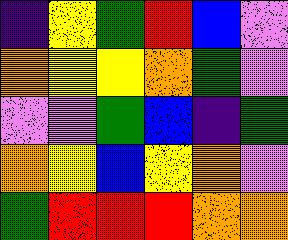[["indigo", "yellow", "green", "red", "blue", "violet"], ["orange", "yellow", "yellow", "orange", "green", "violet"], ["violet", "violet", "green", "blue", "indigo", "green"], ["orange", "yellow", "blue", "yellow", "orange", "violet"], ["green", "red", "red", "red", "orange", "orange"]]